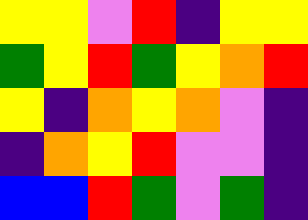[["yellow", "yellow", "violet", "red", "indigo", "yellow", "yellow"], ["green", "yellow", "red", "green", "yellow", "orange", "red"], ["yellow", "indigo", "orange", "yellow", "orange", "violet", "indigo"], ["indigo", "orange", "yellow", "red", "violet", "violet", "indigo"], ["blue", "blue", "red", "green", "violet", "green", "indigo"]]